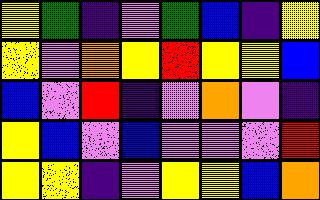[["yellow", "green", "indigo", "violet", "green", "blue", "indigo", "yellow"], ["yellow", "violet", "orange", "yellow", "red", "yellow", "yellow", "blue"], ["blue", "violet", "red", "indigo", "violet", "orange", "violet", "indigo"], ["yellow", "blue", "violet", "blue", "violet", "violet", "violet", "red"], ["yellow", "yellow", "indigo", "violet", "yellow", "yellow", "blue", "orange"]]